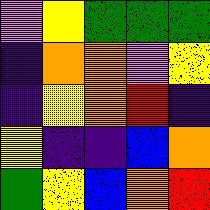[["violet", "yellow", "green", "green", "green"], ["indigo", "orange", "orange", "violet", "yellow"], ["indigo", "yellow", "orange", "red", "indigo"], ["yellow", "indigo", "indigo", "blue", "orange"], ["green", "yellow", "blue", "orange", "red"]]